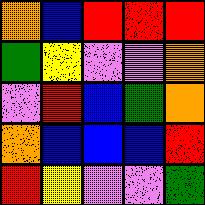[["orange", "blue", "red", "red", "red"], ["green", "yellow", "violet", "violet", "orange"], ["violet", "red", "blue", "green", "orange"], ["orange", "blue", "blue", "blue", "red"], ["red", "yellow", "violet", "violet", "green"]]